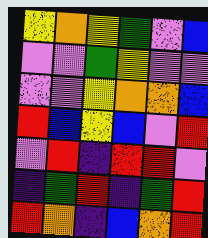[["yellow", "orange", "yellow", "green", "violet", "blue"], ["violet", "violet", "green", "yellow", "violet", "violet"], ["violet", "violet", "yellow", "orange", "orange", "blue"], ["red", "blue", "yellow", "blue", "violet", "red"], ["violet", "red", "indigo", "red", "red", "violet"], ["indigo", "green", "red", "indigo", "green", "red"], ["red", "orange", "indigo", "blue", "orange", "red"]]